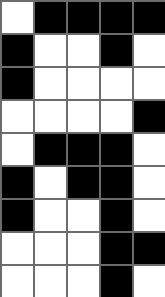[["white", "black", "black", "black", "black"], ["black", "white", "white", "black", "white"], ["black", "white", "white", "white", "white"], ["white", "white", "white", "white", "black"], ["white", "black", "black", "black", "white"], ["black", "white", "black", "black", "white"], ["black", "white", "white", "black", "white"], ["white", "white", "white", "black", "black"], ["white", "white", "white", "black", "white"]]